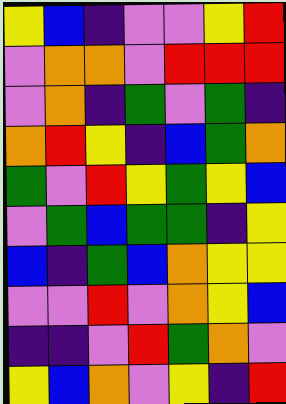[["yellow", "blue", "indigo", "violet", "violet", "yellow", "red"], ["violet", "orange", "orange", "violet", "red", "red", "red"], ["violet", "orange", "indigo", "green", "violet", "green", "indigo"], ["orange", "red", "yellow", "indigo", "blue", "green", "orange"], ["green", "violet", "red", "yellow", "green", "yellow", "blue"], ["violet", "green", "blue", "green", "green", "indigo", "yellow"], ["blue", "indigo", "green", "blue", "orange", "yellow", "yellow"], ["violet", "violet", "red", "violet", "orange", "yellow", "blue"], ["indigo", "indigo", "violet", "red", "green", "orange", "violet"], ["yellow", "blue", "orange", "violet", "yellow", "indigo", "red"]]